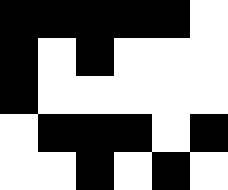[["black", "black", "black", "black", "black", "white"], ["black", "white", "black", "white", "white", "white"], ["black", "white", "white", "white", "white", "white"], ["white", "black", "black", "black", "white", "black"], ["white", "white", "black", "white", "black", "white"]]